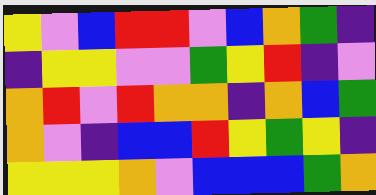[["yellow", "violet", "blue", "red", "red", "violet", "blue", "orange", "green", "indigo"], ["indigo", "yellow", "yellow", "violet", "violet", "green", "yellow", "red", "indigo", "violet"], ["orange", "red", "violet", "red", "orange", "orange", "indigo", "orange", "blue", "green"], ["orange", "violet", "indigo", "blue", "blue", "red", "yellow", "green", "yellow", "indigo"], ["yellow", "yellow", "yellow", "orange", "violet", "blue", "blue", "blue", "green", "orange"]]